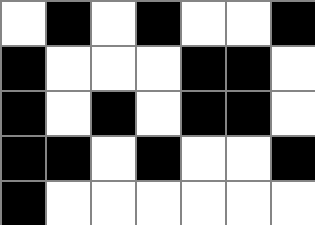[["white", "black", "white", "black", "white", "white", "black"], ["black", "white", "white", "white", "black", "black", "white"], ["black", "white", "black", "white", "black", "black", "white"], ["black", "black", "white", "black", "white", "white", "black"], ["black", "white", "white", "white", "white", "white", "white"]]